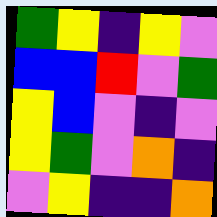[["green", "yellow", "indigo", "yellow", "violet"], ["blue", "blue", "red", "violet", "green"], ["yellow", "blue", "violet", "indigo", "violet"], ["yellow", "green", "violet", "orange", "indigo"], ["violet", "yellow", "indigo", "indigo", "orange"]]